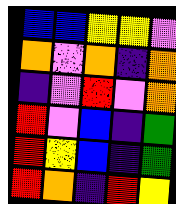[["blue", "blue", "yellow", "yellow", "violet"], ["orange", "violet", "orange", "indigo", "orange"], ["indigo", "violet", "red", "violet", "orange"], ["red", "violet", "blue", "indigo", "green"], ["red", "yellow", "blue", "indigo", "green"], ["red", "orange", "indigo", "red", "yellow"]]